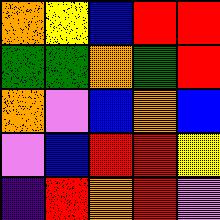[["orange", "yellow", "blue", "red", "red"], ["green", "green", "orange", "green", "red"], ["orange", "violet", "blue", "orange", "blue"], ["violet", "blue", "red", "red", "yellow"], ["indigo", "red", "orange", "red", "violet"]]